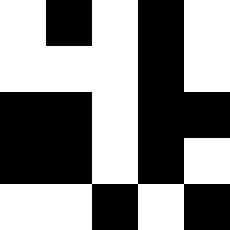[["white", "black", "white", "black", "white"], ["white", "white", "white", "black", "white"], ["black", "black", "white", "black", "black"], ["black", "black", "white", "black", "white"], ["white", "white", "black", "white", "black"]]